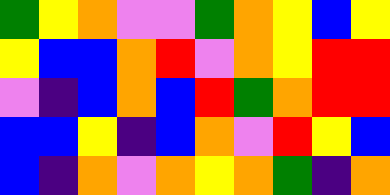[["green", "yellow", "orange", "violet", "violet", "green", "orange", "yellow", "blue", "yellow"], ["yellow", "blue", "blue", "orange", "red", "violet", "orange", "yellow", "red", "red"], ["violet", "indigo", "blue", "orange", "blue", "red", "green", "orange", "red", "red"], ["blue", "blue", "yellow", "indigo", "blue", "orange", "violet", "red", "yellow", "blue"], ["blue", "indigo", "orange", "violet", "orange", "yellow", "orange", "green", "indigo", "orange"]]